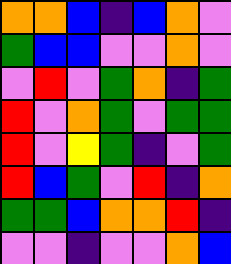[["orange", "orange", "blue", "indigo", "blue", "orange", "violet"], ["green", "blue", "blue", "violet", "violet", "orange", "violet"], ["violet", "red", "violet", "green", "orange", "indigo", "green"], ["red", "violet", "orange", "green", "violet", "green", "green"], ["red", "violet", "yellow", "green", "indigo", "violet", "green"], ["red", "blue", "green", "violet", "red", "indigo", "orange"], ["green", "green", "blue", "orange", "orange", "red", "indigo"], ["violet", "violet", "indigo", "violet", "violet", "orange", "blue"]]